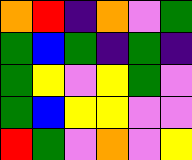[["orange", "red", "indigo", "orange", "violet", "green"], ["green", "blue", "green", "indigo", "green", "indigo"], ["green", "yellow", "violet", "yellow", "green", "violet"], ["green", "blue", "yellow", "yellow", "violet", "violet"], ["red", "green", "violet", "orange", "violet", "yellow"]]